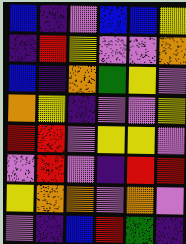[["blue", "indigo", "violet", "blue", "blue", "yellow"], ["indigo", "red", "yellow", "violet", "violet", "orange"], ["blue", "indigo", "orange", "green", "yellow", "violet"], ["orange", "yellow", "indigo", "violet", "violet", "yellow"], ["red", "red", "violet", "yellow", "yellow", "violet"], ["violet", "red", "violet", "indigo", "red", "red"], ["yellow", "orange", "orange", "violet", "orange", "violet"], ["violet", "indigo", "blue", "red", "green", "indigo"]]